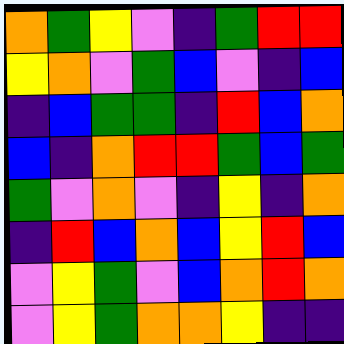[["orange", "green", "yellow", "violet", "indigo", "green", "red", "red"], ["yellow", "orange", "violet", "green", "blue", "violet", "indigo", "blue"], ["indigo", "blue", "green", "green", "indigo", "red", "blue", "orange"], ["blue", "indigo", "orange", "red", "red", "green", "blue", "green"], ["green", "violet", "orange", "violet", "indigo", "yellow", "indigo", "orange"], ["indigo", "red", "blue", "orange", "blue", "yellow", "red", "blue"], ["violet", "yellow", "green", "violet", "blue", "orange", "red", "orange"], ["violet", "yellow", "green", "orange", "orange", "yellow", "indigo", "indigo"]]